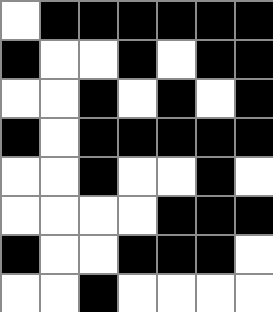[["white", "black", "black", "black", "black", "black", "black"], ["black", "white", "white", "black", "white", "black", "black"], ["white", "white", "black", "white", "black", "white", "black"], ["black", "white", "black", "black", "black", "black", "black"], ["white", "white", "black", "white", "white", "black", "white"], ["white", "white", "white", "white", "black", "black", "black"], ["black", "white", "white", "black", "black", "black", "white"], ["white", "white", "black", "white", "white", "white", "white"]]